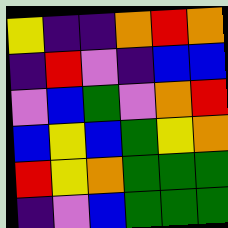[["yellow", "indigo", "indigo", "orange", "red", "orange"], ["indigo", "red", "violet", "indigo", "blue", "blue"], ["violet", "blue", "green", "violet", "orange", "red"], ["blue", "yellow", "blue", "green", "yellow", "orange"], ["red", "yellow", "orange", "green", "green", "green"], ["indigo", "violet", "blue", "green", "green", "green"]]